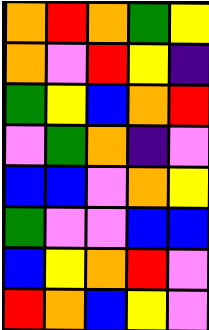[["orange", "red", "orange", "green", "yellow"], ["orange", "violet", "red", "yellow", "indigo"], ["green", "yellow", "blue", "orange", "red"], ["violet", "green", "orange", "indigo", "violet"], ["blue", "blue", "violet", "orange", "yellow"], ["green", "violet", "violet", "blue", "blue"], ["blue", "yellow", "orange", "red", "violet"], ["red", "orange", "blue", "yellow", "violet"]]